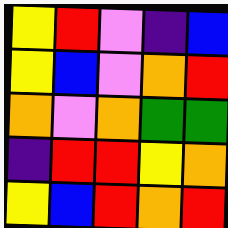[["yellow", "red", "violet", "indigo", "blue"], ["yellow", "blue", "violet", "orange", "red"], ["orange", "violet", "orange", "green", "green"], ["indigo", "red", "red", "yellow", "orange"], ["yellow", "blue", "red", "orange", "red"]]